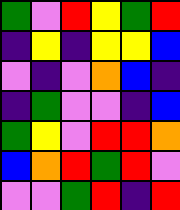[["green", "violet", "red", "yellow", "green", "red"], ["indigo", "yellow", "indigo", "yellow", "yellow", "blue"], ["violet", "indigo", "violet", "orange", "blue", "indigo"], ["indigo", "green", "violet", "violet", "indigo", "blue"], ["green", "yellow", "violet", "red", "red", "orange"], ["blue", "orange", "red", "green", "red", "violet"], ["violet", "violet", "green", "red", "indigo", "red"]]